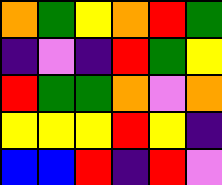[["orange", "green", "yellow", "orange", "red", "green"], ["indigo", "violet", "indigo", "red", "green", "yellow"], ["red", "green", "green", "orange", "violet", "orange"], ["yellow", "yellow", "yellow", "red", "yellow", "indigo"], ["blue", "blue", "red", "indigo", "red", "violet"]]